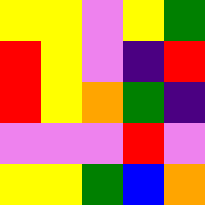[["yellow", "yellow", "violet", "yellow", "green"], ["red", "yellow", "violet", "indigo", "red"], ["red", "yellow", "orange", "green", "indigo"], ["violet", "violet", "violet", "red", "violet"], ["yellow", "yellow", "green", "blue", "orange"]]